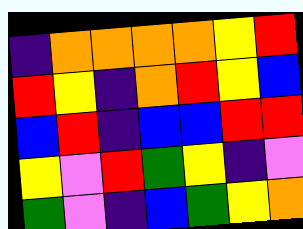[["indigo", "orange", "orange", "orange", "orange", "yellow", "red"], ["red", "yellow", "indigo", "orange", "red", "yellow", "blue"], ["blue", "red", "indigo", "blue", "blue", "red", "red"], ["yellow", "violet", "red", "green", "yellow", "indigo", "violet"], ["green", "violet", "indigo", "blue", "green", "yellow", "orange"]]